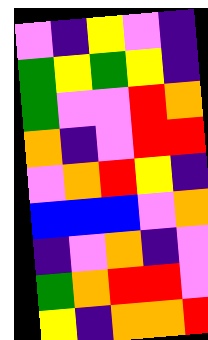[["violet", "indigo", "yellow", "violet", "indigo"], ["green", "yellow", "green", "yellow", "indigo"], ["green", "violet", "violet", "red", "orange"], ["orange", "indigo", "violet", "red", "red"], ["violet", "orange", "red", "yellow", "indigo"], ["blue", "blue", "blue", "violet", "orange"], ["indigo", "violet", "orange", "indigo", "violet"], ["green", "orange", "red", "red", "violet"], ["yellow", "indigo", "orange", "orange", "red"]]